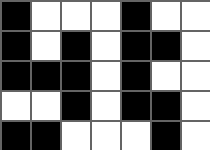[["black", "white", "white", "white", "black", "white", "white"], ["black", "white", "black", "white", "black", "black", "white"], ["black", "black", "black", "white", "black", "white", "white"], ["white", "white", "black", "white", "black", "black", "white"], ["black", "black", "white", "white", "white", "black", "white"]]